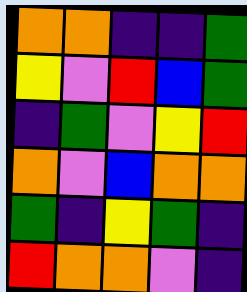[["orange", "orange", "indigo", "indigo", "green"], ["yellow", "violet", "red", "blue", "green"], ["indigo", "green", "violet", "yellow", "red"], ["orange", "violet", "blue", "orange", "orange"], ["green", "indigo", "yellow", "green", "indigo"], ["red", "orange", "orange", "violet", "indigo"]]